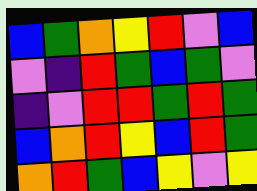[["blue", "green", "orange", "yellow", "red", "violet", "blue"], ["violet", "indigo", "red", "green", "blue", "green", "violet"], ["indigo", "violet", "red", "red", "green", "red", "green"], ["blue", "orange", "red", "yellow", "blue", "red", "green"], ["orange", "red", "green", "blue", "yellow", "violet", "yellow"]]